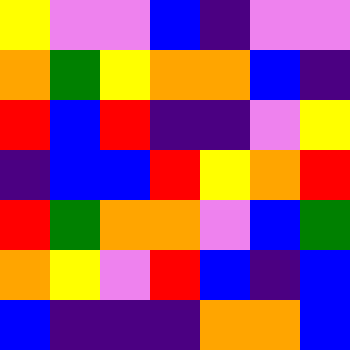[["yellow", "violet", "violet", "blue", "indigo", "violet", "violet"], ["orange", "green", "yellow", "orange", "orange", "blue", "indigo"], ["red", "blue", "red", "indigo", "indigo", "violet", "yellow"], ["indigo", "blue", "blue", "red", "yellow", "orange", "red"], ["red", "green", "orange", "orange", "violet", "blue", "green"], ["orange", "yellow", "violet", "red", "blue", "indigo", "blue"], ["blue", "indigo", "indigo", "indigo", "orange", "orange", "blue"]]